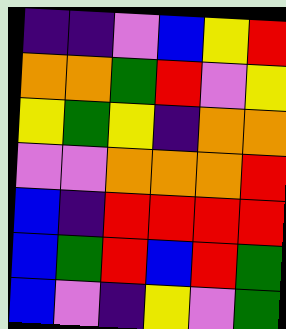[["indigo", "indigo", "violet", "blue", "yellow", "red"], ["orange", "orange", "green", "red", "violet", "yellow"], ["yellow", "green", "yellow", "indigo", "orange", "orange"], ["violet", "violet", "orange", "orange", "orange", "red"], ["blue", "indigo", "red", "red", "red", "red"], ["blue", "green", "red", "blue", "red", "green"], ["blue", "violet", "indigo", "yellow", "violet", "green"]]